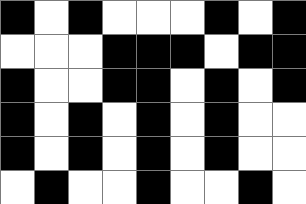[["black", "white", "black", "white", "white", "white", "black", "white", "black"], ["white", "white", "white", "black", "black", "black", "white", "black", "black"], ["black", "white", "white", "black", "black", "white", "black", "white", "black"], ["black", "white", "black", "white", "black", "white", "black", "white", "white"], ["black", "white", "black", "white", "black", "white", "black", "white", "white"], ["white", "black", "white", "white", "black", "white", "white", "black", "white"]]